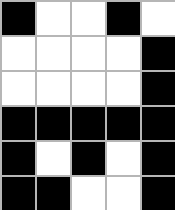[["black", "white", "white", "black", "white"], ["white", "white", "white", "white", "black"], ["white", "white", "white", "white", "black"], ["black", "black", "black", "black", "black"], ["black", "white", "black", "white", "black"], ["black", "black", "white", "white", "black"]]